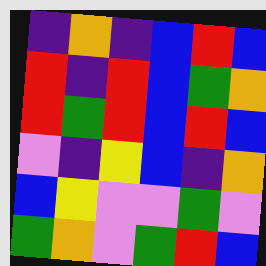[["indigo", "orange", "indigo", "blue", "red", "blue"], ["red", "indigo", "red", "blue", "green", "orange"], ["red", "green", "red", "blue", "red", "blue"], ["violet", "indigo", "yellow", "blue", "indigo", "orange"], ["blue", "yellow", "violet", "violet", "green", "violet"], ["green", "orange", "violet", "green", "red", "blue"]]